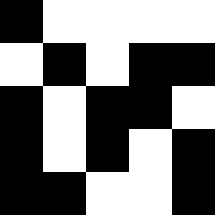[["black", "white", "white", "white", "white"], ["white", "black", "white", "black", "black"], ["black", "white", "black", "black", "white"], ["black", "white", "black", "white", "black"], ["black", "black", "white", "white", "black"]]